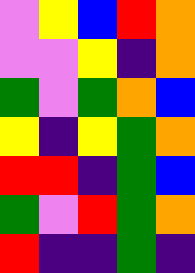[["violet", "yellow", "blue", "red", "orange"], ["violet", "violet", "yellow", "indigo", "orange"], ["green", "violet", "green", "orange", "blue"], ["yellow", "indigo", "yellow", "green", "orange"], ["red", "red", "indigo", "green", "blue"], ["green", "violet", "red", "green", "orange"], ["red", "indigo", "indigo", "green", "indigo"]]